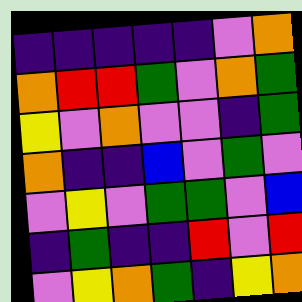[["indigo", "indigo", "indigo", "indigo", "indigo", "violet", "orange"], ["orange", "red", "red", "green", "violet", "orange", "green"], ["yellow", "violet", "orange", "violet", "violet", "indigo", "green"], ["orange", "indigo", "indigo", "blue", "violet", "green", "violet"], ["violet", "yellow", "violet", "green", "green", "violet", "blue"], ["indigo", "green", "indigo", "indigo", "red", "violet", "red"], ["violet", "yellow", "orange", "green", "indigo", "yellow", "orange"]]